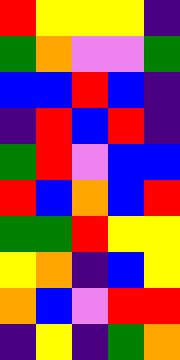[["red", "yellow", "yellow", "yellow", "indigo"], ["green", "orange", "violet", "violet", "green"], ["blue", "blue", "red", "blue", "indigo"], ["indigo", "red", "blue", "red", "indigo"], ["green", "red", "violet", "blue", "blue"], ["red", "blue", "orange", "blue", "red"], ["green", "green", "red", "yellow", "yellow"], ["yellow", "orange", "indigo", "blue", "yellow"], ["orange", "blue", "violet", "red", "red"], ["indigo", "yellow", "indigo", "green", "orange"]]